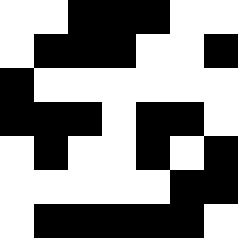[["white", "white", "black", "black", "black", "white", "white"], ["white", "black", "black", "black", "white", "white", "black"], ["black", "white", "white", "white", "white", "white", "white"], ["black", "black", "black", "white", "black", "black", "white"], ["white", "black", "white", "white", "black", "white", "black"], ["white", "white", "white", "white", "white", "black", "black"], ["white", "black", "black", "black", "black", "black", "white"]]